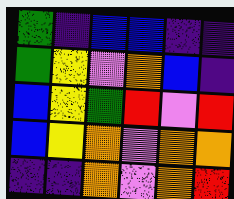[["green", "indigo", "blue", "blue", "indigo", "indigo"], ["green", "yellow", "violet", "orange", "blue", "indigo"], ["blue", "yellow", "green", "red", "violet", "red"], ["blue", "yellow", "orange", "violet", "orange", "orange"], ["indigo", "indigo", "orange", "violet", "orange", "red"]]